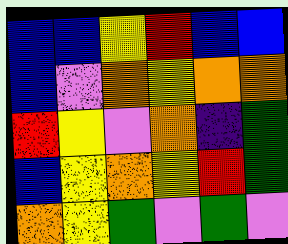[["blue", "blue", "yellow", "red", "blue", "blue"], ["blue", "violet", "orange", "yellow", "orange", "orange"], ["red", "yellow", "violet", "orange", "indigo", "green"], ["blue", "yellow", "orange", "yellow", "red", "green"], ["orange", "yellow", "green", "violet", "green", "violet"]]